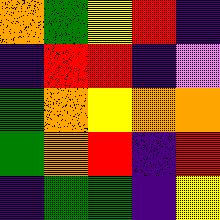[["orange", "green", "yellow", "red", "indigo"], ["indigo", "red", "red", "indigo", "violet"], ["green", "orange", "yellow", "orange", "orange"], ["green", "orange", "red", "indigo", "red"], ["indigo", "green", "green", "indigo", "yellow"]]